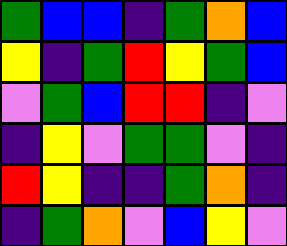[["green", "blue", "blue", "indigo", "green", "orange", "blue"], ["yellow", "indigo", "green", "red", "yellow", "green", "blue"], ["violet", "green", "blue", "red", "red", "indigo", "violet"], ["indigo", "yellow", "violet", "green", "green", "violet", "indigo"], ["red", "yellow", "indigo", "indigo", "green", "orange", "indigo"], ["indigo", "green", "orange", "violet", "blue", "yellow", "violet"]]